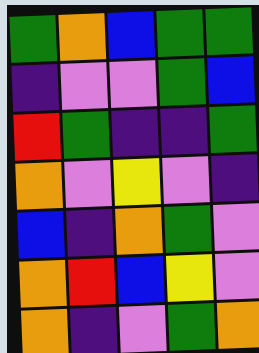[["green", "orange", "blue", "green", "green"], ["indigo", "violet", "violet", "green", "blue"], ["red", "green", "indigo", "indigo", "green"], ["orange", "violet", "yellow", "violet", "indigo"], ["blue", "indigo", "orange", "green", "violet"], ["orange", "red", "blue", "yellow", "violet"], ["orange", "indigo", "violet", "green", "orange"]]